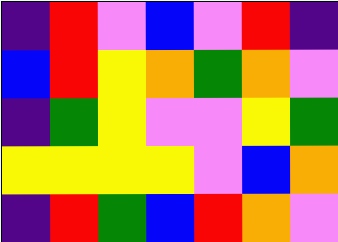[["indigo", "red", "violet", "blue", "violet", "red", "indigo"], ["blue", "red", "yellow", "orange", "green", "orange", "violet"], ["indigo", "green", "yellow", "violet", "violet", "yellow", "green"], ["yellow", "yellow", "yellow", "yellow", "violet", "blue", "orange"], ["indigo", "red", "green", "blue", "red", "orange", "violet"]]